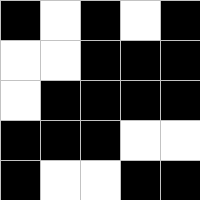[["black", "white", "black", "white", "black"], ["white", "white", "black", "black", "black"], ["white", "black", "black", "black", "black"], ["black", "black", "black", "white", "white"], ["black", "white", "white", "black", "black"]]